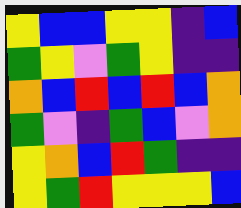[["yellow", "blue", "blue", "yellow", "yellow", "indigo", "blue"], ["green", "yellow", "violet", "green", "yellow", "indigo", "indigo"], ["orange", "blue", "red", "blue", "red", "blue", "orange"], ["green", "violet", "indigo", "green", "blue", "violet", "orange"], ["yellow", "orange", "blue", "red", "green", "indigo", "indigo"], ["yellow", "green", "red", "yellow", "yellow", "yellow", "blue"]]